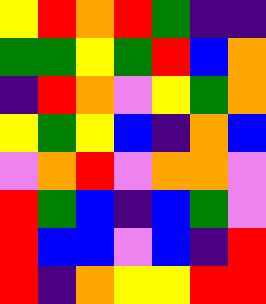[["yellow", "red", "orange", "red", "green", "indigo", "indigo"], ["green", "green", "yellow", "green", "red", "blue", "orange"], ["indigo", "red", "orange", "violet", "yellow", "green", "orange"], ["yellow", "green", "yellow", "blue", "indigo", "orange", "blue"], ["violet", "orange", "red", "violet", "orange", "orange", "violet"], ["red", "green", "blue", "indigo", "blue", "green", "violet"], ["red", "blue", "blue", "violet", "blue", "indigo", "red"], ["red", "indigo", "orange", "yellow", "yellow", "red", "red"]]